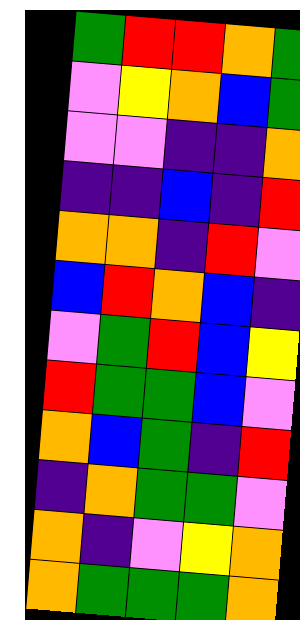[["green", "red", "red", "orange", "green"], ["violet", "yellow", "orange", "blue", "green"], ["violet", "violet", "indigo", "indigo", "orange"], ["indigo", "indigo", "blue", "indigo", "red"], ["orange", "orange", "indigo", "red", "violet"], ["blue", "red", "orange", "blue", "indigo"], ["violet", "green", "red", "blue", "yellow"], ["red", "green", "green", "blue", "violet"], ["orange", "blue", "green", "indigo", "red"], ["indigo", "orange", "green", "green", "violet"], ["orange", "indigo", "violet", "yellow", "orange"], ["orange", "green", "green", "green", "orange"]]